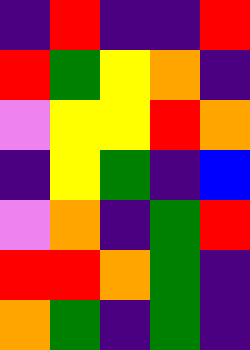[["indigo", "red", "indigo", "indigo", "red"], ["red", "green", "yellow", "orange", "indigo"], ["violet", "yellow", "yellow", "red", "orange"], ["indigo", "yellow", "green", "indigo", "blue"], ["violet", "orange", "indigo", "green", "red"], ["red", "red", "orange", "green", "indigo"], ["orange", "green", "indigo", "green", "indigo"]]